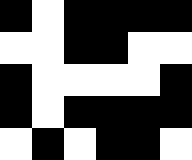[["black", "white", "black", "black", "black", "black"], ["white", "white", "black", "black", "white", "white"], ["black", "white", "white", "white", "white", "black"], ["black", "white", "black", "black", "black", "black"], ["white", "black", "white", "black", "black", "white"]]